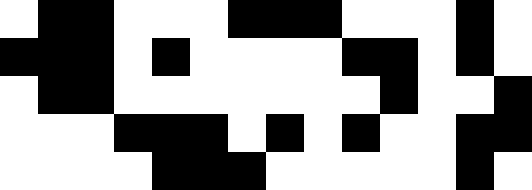[["white", "black", "black", "white", "white", "white", "black", "black", "black", "white", "white", "white", "black", "white"], ["black", "black", "black", "white", "black", "white", "white", "white", "white", "black", "black", "white", "black", "white"], ["white", "black", "black", "white", "white", "white", "white", "white", "white", "white", "black", "white", "white", "black"], ["white", "white", "white", "black", "black", "black", "white", "black", "white", "black", "white", "white", "black", "black"], ["white", "white", "white", "white", "black", "black", "black", "white", "white", "white", "white", "white", "black", "white"]]